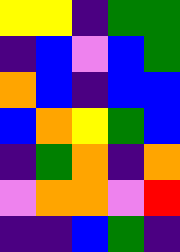[["yellow", "yellow", "indigo", "green", "green"], ["indigo", "blue", "violet", "blue", "green"], ["orange", "blue", "indigo", "blue", "blue"], ["blue", "orange", "yellow", "green", "blue"], ["indigo", "green", "orange", "indigo", "orange"], ["violet", "orange", "orange", "violet", "red"], ["indigo", "indigo", "blue", "green", "indigo"]]